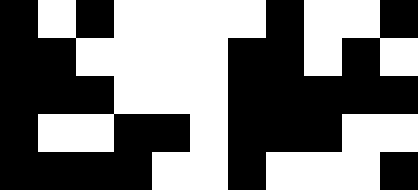[["black", "white", "black", "white", "white", "white", "white", "black", "white", "white", "black"], ["black", "black", "white", "white", "white", "white", "black", "black", "white", "black", "white"], ["black", "black", "black", "white", "white", "white", "black", "black", "black", "black", "black"], ["black", "white", "white", "black", "black", "white", "black", "black", "black", "white", "white"], ["black", "black", "black", "black", "white", "white", "black", "white", "white", "white", "black"]]